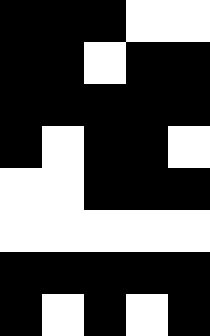[["black", "black", "black", "white", "white"], ["black", "black", "white", "black", "black"], ["black", "black", "black", "black", "black"], ["black", "white", "black", "black", "white"], ["white", "white", "black", "black", "black"], ["white", "white", "white", "white", "white"], ["black", "black", "black", "black", "black"], ["black", "white", "black", "white", "black"]]